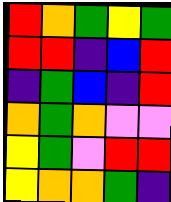[["red", "orange", "green", "yellow", "green"], ["red", "red", "indigo", "blue", "red"], ["indigo", "green", "blue", "indigo", "red"], ["orange", "green", "orange", "violet", "violet"], ["yellow", "green", "violet", "red", "red"], ["yellow", "orange", "orange", "green", "indigo"]]